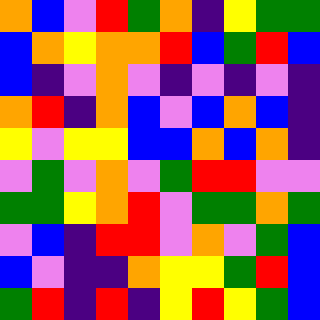[["orange", "blue", "violet", "red", "green", "orange", "indigo", "yellow", "green", "green"], ["blue", "orange", "yellow", "orange", "orange", "red", "blue", "green", "red", "blue"], ["blue", "indigo", "violet", "orange", "violet", "indigo", "violet", "indigo", "violet", "indigo"], ["orange", "red", "indigo", "orange", "blue", "violet", "blue", "orange", "blue", "indigo"], ["yellow", "violet", "yellow", "yellow", "blue", "blue", "orange", "blue", "orange", "indigo"], ["violet", "green", "violet", "orange", "violet", "green", "red", "red", "violet", "violet"], ["green", "green", "yellow", "orange", "red", "violet", "green", "green", "orange", "green"], ["violet", "blue", "indigo", "red", "red", "violet", "orange", "violet", "green", "blue"], ["blue", "violet", "indigo", "indigo", "orange", "yellow", "yellow", "green", "red", "blue"], ["green", "red", "indigo", "red", "indigo", "yellow", "red", "yellow", "green", "blue"]]